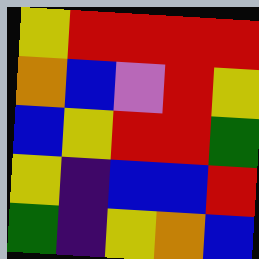[["yellow", "red", "red", "red", "red"], ["orange", "blue", "violet", "red", "yellow"], ["blue", "yellow", "red", "red", "green"], ["yellow", "indigo", "blue", "blue", "red"], ["green", "indigo", "yellow", "orange", "blue"]]